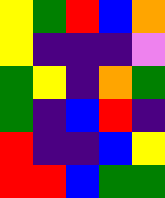[["yellow", "green", "red", "blue", "orange"], ["yellow", "indigo", "indigo", "indigo", "violet"], ["green", "yellow", "indigo", "orange", "green"], ["green", "indigo", "blue", "red", "indigo"], ["red", "indigo", "indigo", "blue", "yellow"], ["red", "red", "blue", "green", "green"]]